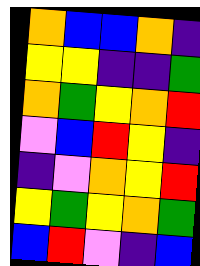[["orange", "blue", "blue", "orange", "indigo"], ["yellow", "yellow", "indigo", "indigo", "green"], ["orange", "green", "yellow", "orange", "red"], ["violet", "blue", "red", "yellow", "indigo"], ["indigo", "violet", "orange", "yellow", "red"], ["yellow", "green", "yellow", "orange", "green"], ["blue", "red", "violet", "indigo", "blue"]]